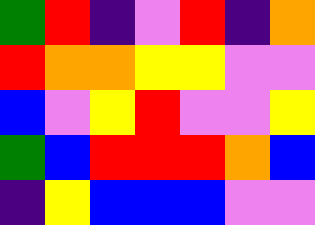[["green", "red", "indigo", "violet", "red", "indigo", "orange"], ["red", "orange", "orange", "yellow", "yellow", "violet", "violet"], ["blue", "violet", "yellow", "red", "violet", "violet", "yellow"], ["green", "blue", "red", "red", "red", "orange", "blue"], ["indigo", "yellow", "blue", "blue", "blue", "violet", "violet"]]